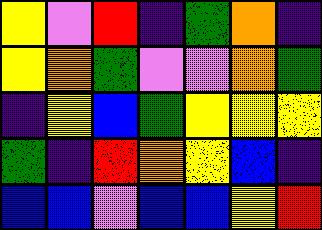[["yellow", "violet", "red", "indigo", "green", "orange", "indigo"], ["yellow", "orange", "green", "violet", "violet", "orange", "green"], ["indigo", "yellow", "blue", "green", "yellow", "yellow", "yellow"], ["green", "indigo", "red", "orange", "yellow", "blue", "indigo"], ["blue", "blue", "violet", "blue", "blue", "yellow", "red"]]